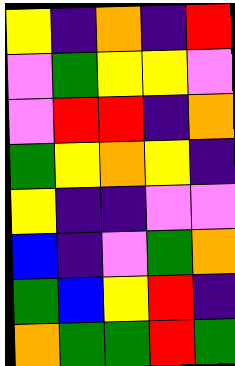[["yellow", "indigo", "orange", "indigo", "red"], ["violet", "green", "yellow", "yellow", "violet"], ["violet", "red", "red", "indigo", "orange"], ["green", "yellow", "orange", "yellow", "indigo"], ["yellow", "indigo", "indigo", "violet", "violet"], ["blue", "indigo", "violet", "green", "orange"], ["green", "blue", "yellow", "red", "indigo"], ["orange", "green", "green", "red", "green"]]